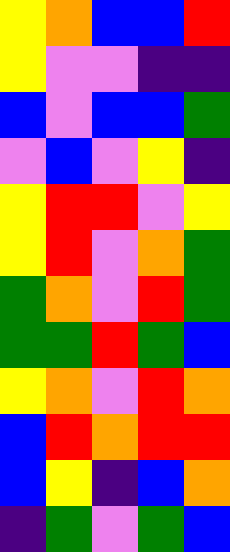[["yellow", "orange", "blue", "blue", "red"], ["yellow", "violet", "violet", "indigo", "indigo"], ["blue", "violet", "blue", "blue", "green"], ["violet", "blue", "violet", "yellow", "indigo"], ["yellow", "red", "red", "violet", "yellow"], ["yellow", "red", "violet", "orange", "green"], ["green", "orange", "violet", "red", "green"], ["green", "green", "red", "green", "blue"], ["yellow", "orange", "violet", "red", "orange"], ["blue", "red", "orange", "red", "red"], ["blue", "yellow", "indigo", "blue", "orange"], ["indigo", "green", "violet", "green", "blue"]]